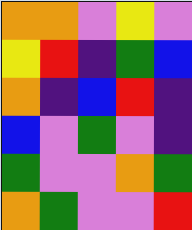[["orange", "orange", "violet", "yellow", "violet"], ["yellow", "red", "indigo", "green", "blue"], ["orange", "indigo", "blue", "red", "indigo"], ["blue", "violet", "green", "violet", "indigo"], ["green", "violet", "violet", "orange", "green"], ["orange", "green", "violet", "violet", "red"]]